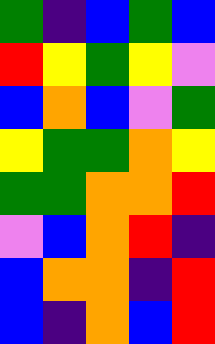[["green", "indigo", "blue", "green", "blue"], ["red", "yellow", "green", "yellow", "violet"], ["blue", "orange", "blue", "violet", "green"], ["yellow", "green", "green", "orange", "yellow"], ["green", "green", "orange", "orange", "red"], ["violet", "blue", "orange", "red", "indigo"], ["blue", "orange", "orange", "indigo", "red"], ["blue", "indigo", "orange", "blue", "red"]]